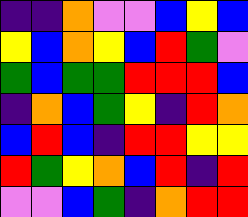[["indigo", "indigo", "orange", "violet", "violet", "blue", "yellow", "blue"], ["yellow", "blue", "orange", "yellow", "blue", "red", "green", "violet"], ["green", "blue", "green", "green", "red", "red", "red", "blue"], ["indigo", "orange", "blue", "green", "yellow", "indigo", "red", "orange"], ["blue", "red", "blue", "indigo", "red", "red", "yellow", "yellow"], ["red", "green", "yellow", "orange", "blue", "red", "indigo", "red"], ["violet", "violet", "blue", "green", "indigo", "orange", "red", "red"]]